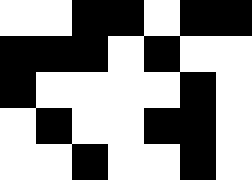[["white", "white", "black", "black", "white", "black", "black"], ["black", "black", "black", "white", "black", "white", "white"], ["black", "white", "white", "white", "white", "black", "white"], ["white", "black", "white", "white", "black", "black", "white"], ["white", "white", "black", "white", "white", "black", "white"]]